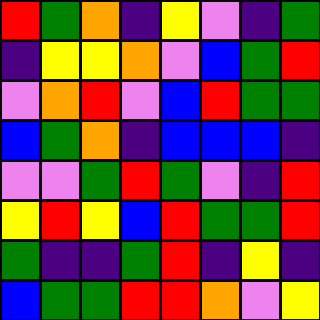[["red", "green", "orange", "indigo", "yellow", "violet", "indigo", "green"], ["indigo", "yellow", "yellow", "orange", "violet", "blue", "green", "red"], ["violet", "orange", "red", "violet", "blue", "red", "green", "green"], ["blue", "green", "orange", "indigo", "blue", "blue", "blue", "indigo"], ["violet", "violet", "green", "red", "green", "violet", "indigo", "red"], ["yellow", "red", "yellow", "blue", "red", "green", "green", "red"], ["green", "indigo", "indigo", "green", "red", "indigo", "yellow", "indigo"], ["blue", "green", "green", "red", "red", "orange", "violet", "yellow"]]